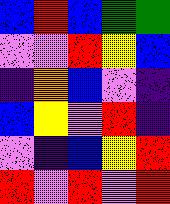[["blue", "red", "blue", "green", "green"], ["violet", "violet", "red", "yellow", "blue"], ["indigo", "orange", "blue", "violet", "indigo"], ["blue", "yellow", "violet", "red", "indigo"], ["violet", "indigo", "blue", "yellow", "red"], ["red", "violet", "red", "violet", "red"]]